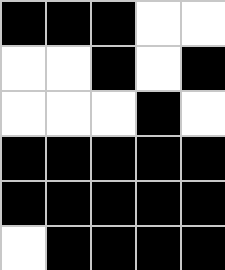[["black", "black", "black", "white", "white"], ["white", "white", "black", "white", "black"], ["white", "white", "white", "black", "white"], ["black", "black", "black", "black", "black"], ["black", "black", "black", "black", "black"], ["white", "black", "black", "black", "black"]]